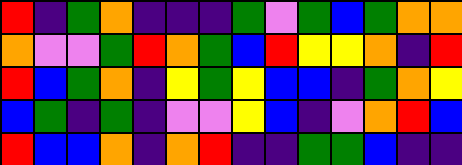[["red", "indigo", "green", "orange", "indigo", "indigo", "indigo", "green", "violet", "green", "blue", "green", "orange", "orange"], ["orange", "violet", "violet", "green", "red", "orange", "green", "blue", "red", "yellow", "yellow", "orange", "indigo", "red"], ["red", "blue", "green", "orange", "indigo", "yellow", "green", "yellow", "blue", "blue", "indigo", "green", "orange", "yellow"], ["blue", "green", "indigo", "green", "indigo", "violet", "violet", "yellow", "blue", "indigo", "violet", "orange", "red", "blue"], ["red", "blue", "blue", "orange", "indigo", "orange", "red", "indigo", "indigo", "green", "green", "blue", "indigo", "indigo"]]